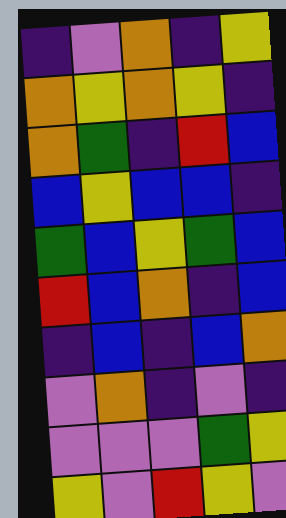[["indigo", "violet", "orange", "indigo", "yellow"], ["orange", "yellow", "orange", "yellow", "indigo"], ["orange", "green", "indigo", "red", "blue"], ["blue", "yellow", "blue", "blue", "indigo"], ["green", "blue", "yellow", "green", "blue"], ["red", "blue", "orange", "indigo", "blue"], ["indigo", "blue", "indigo", "blue", "orange"], ["violet", "orange", "indigo", "violet", "indigo"], ["violet", "violet", "violet", "green", "yellow"], ["yellow", "violet", "red", "yellow", "violet"]]